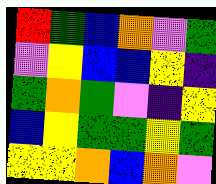[["red", "green", "blue", "orange", "violet", "green"], ["violet", "yellow", "blue", "blue", "yellow", "indigo"], ["green", "orange", "green", "violet", "indigo", "yellow"], ["blue", "yellow", "green", "green", "yellow", "green"], ["yellow", "yellow", "orange", "blue", "orange", "violet"]]